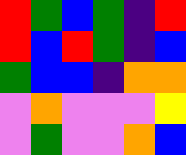[["red", "green", "blue", "green", "indigo", "red"], ["red", "blue", "red", "green", "indigo", "blue"], ["green", "blue", "blue", "indigo", "orange", "orange"], ["violet", "orange", "violet", "violet", "violet", "yellow"], ["violet", "green", "violet", "violet", "orange", "blue"]]